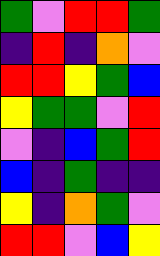[["green", "violet", "red", "red", "green"], ["indigo", "red", "indigo", "orange", "violet"], ["red", "red", "yellow", "green", "blue"], ["yellow", "green", "green", "violet", "red"], ["violet", "indigo", "blue", "green", "red"], ["blue", "indigo", "green", "indigo", "indigo"], ["yellow", "indigo", "orange", "green", "violet"], ["red", "red", "violet", "blue", "yellow"]]